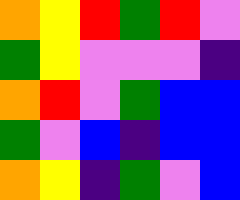[["orange", "yellow", "red", "green", "red", "violet"], ["green", "yellow", "violet", "violet", "violet", "indigo"], ["orange", "red", "violet", "green", "blue", "blue"], ["green", "violet", "blue", "indigo", "blue", "blue"], ["orange", "yellow", "indigo", "green", "violet", "blue"]]